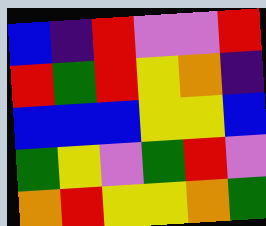[["blue", "indigo", "red", "violet", "violet", "red"], ["red", "green", "red", "yellow", "orange", "indigo"], ["blue", "blue", "blue", "yellow", "yellow", "blue"], ["green", "yellow", "violet", "green", "red", "violet"], ["orange", "red", "yellow", "yellow", "orange", "green"]]